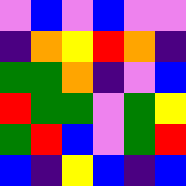[["violet", "blue", "violet", "blue", "violet", "violet"], ["indigo", "orange", "yellow", "red", "orange", "indigo"], ["green", "green", "orange", "indigo", "violet", "blue"], ["red", "green", "green", "violet", "green", "yellow"], ["green", "red", "blue", "violet", "green", "red"], ["blue", "indigo", "yellow", "blue", "indigo", "blue"]]